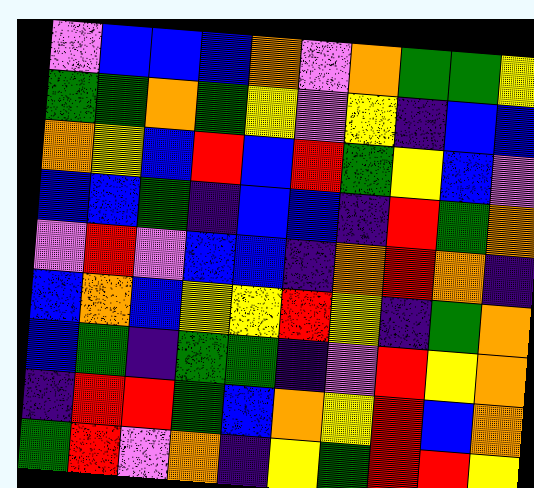[["violet", "blue", "blue", "blue", "orange", "violet", "orange", "green", "green", "yellow"], ["green", "green", "orange", "green", "yellow", "violet", "yellow", "indigo", "blue", "blue"], ["orange", "yellow", "blue", "red", "blue", "red", "green", "yellow", "blue", "violet"], ["blue", "blue", "green", "indigo", "blue", "blue", "indigo", "red", "green", "orange"], ["violet", "red", "violet", "blue", "blue", "indigo", "orange", "red", "orange", "indigo"], ["blue", "orange", "blue", "yellow", "yellow", "red", "yellow", "indigo", "green", "orange"], ["blue", "green", "indigo", "green", "green", "indigo", "violet", "red", "yellow", "orange"], ["indigo", "red", "red", "green", "blue", "orange", "yellow", "red", "blue", "orange"], ["green", "red", "violet", "orange", "indigo", "yellow", "green", "red", "red", "yellow"]]